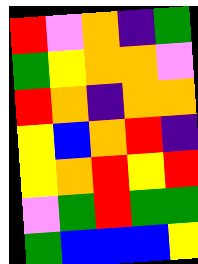[["red", "violet", "orange", "indigo", "green"], ["green", "yellow", "orange", "orange", "violet"], ["red", "orange", "indigo", "orange", "orange"], ["yellow", "blue", "orange", "red", "indigo"], ["yellow", "orange", "red", "yellow", "red"], ["violet", "green", "red", "green", "green"], ["green", "blue", "blue", "blue", "yellow"]]